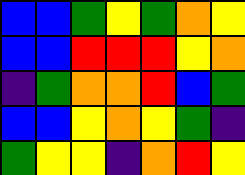[["blue", "blue", "green", "yellow", "green", "orange", "yellow"], ["blue", "blue", "red", "red", "red", "yellow", "orange"], ["indigo", "green", "orange", "orange", "red", "blue", "green"], ["blue", "blue", "yellow", "orange", "yellow", "green", "indigo"], ["green", "yellow", "yellow", "indigo", "orange", "red", "yellow"]]